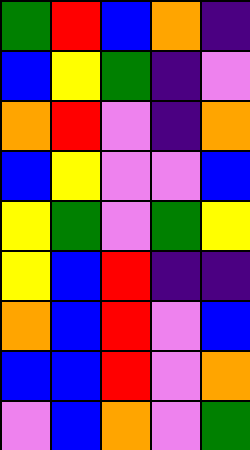[["green", "red", "blue", "orange", "indigo"], ["blue", "yellow", "green", "indigo", "violet"], ["orange", "red", "violet", "indigo", "orange"], ["blue", "yellow", "violet", "violet", "blue"], ["yellow", "green", "violet", "green", "yellow"], ["yellow", "blue", "red", "indigo", "indigo"], ["orange", "blue", "red", "violet", "blue"], ["blue", "blue", "red", "violet", "orange"], ["violet", "blue", "orange", "violet", "green"]]